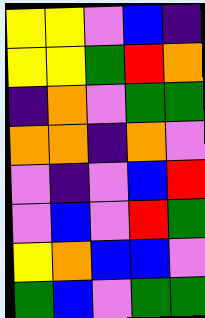[["yellow", "yellow", "violet", "blue", "indigo"], ["yellow", "yellow", "green", "red", "orange"], ["indigo", "orange", "violet", "green", "green"], ["orange", "orange", "indigo", "orange", "violet"], ["violet", "indigo", "violet", "blue", "red"], ["violet", "blue", "violet", "red", "green"], ["yellow", "orange", "blue", "blue", "violet"], ["green", "blue", "violet", "green", "green"]]